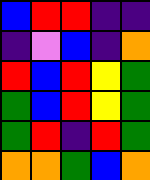[["blue", "red", "red", "indigo", "indigo"], ["indigo", "violet", "blue", "indigo", "orange"], ["red", "blue", "red", "yellow", "green"], ["green", "blue", "red", "yellow", "green"], ["green", "red", "indigo", "red", "green"], ["orange", "orange", "green", "blue", "orange"]]